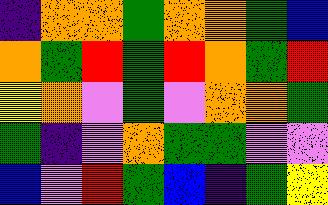[["indigo", "orange", "orange", "green", "orange", "orange", "green", "blue"], ["orange", "green", "red", "green", "red", "orange", "green", "red"], ["yellow", "orange", "violet", "green", "violet", "orange", "orange", "green"], ["green", "indigo", "violet", "orange", "green", "green", "violet", "violet"], ["blue", "violet", "red", "green", "blue", "indigo", "green", "yellow"]]